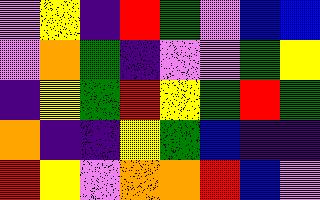[["violet", "yellow", "indigo", "red", "green", "violet", "blue", "blue"], ["violet", "orange", "green", "indigo", "violet", "violet", "green", "yellow"], ["indigo", "yellow", "green", "red", "yellow", "green", "red", "green"], ["orange", "indigo", "indigo", "yellow", "green", "blue", "indigo", "indigo"], ["red", "yellow", "violet", "orange", "orange", "red", "blue", "violet"]]